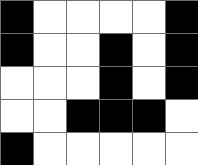[["black", "white", "white", "white", "white", "black"], ["black", "white", "white", "black", "white", "black"], ["white", "white", "white", "black", "white", "black"], ["white", "white", "black", "black", "black", "white"], ["black", "white", "white", "white", "white", "white"]]